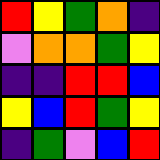[["red", "yellow", "green", "orange", "indigo"], ["violet", "orange", "orange", "green", "yellow"], ["indigo", "indigo", "red", "red", "blue"], ["yellow", "blue", "red", "green", "yellow"], ["indigo", "green", "violet", "blue", "red"]]